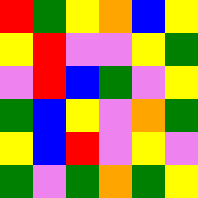[["red", "green", "yellow", "orange", "blue", "yellow"], ["yellow", "red", "violet", "violet", "yellow", "green"], ["violet", "red", "blue", "green", "violet", "yellow"], ["green", "blue", "yellow", "violet", "orange", "green"], ["yellow", "blue", "red", "violet", "yellow", "violet"], ["green", "violet", "green", "orange", "green", "yellow"]]